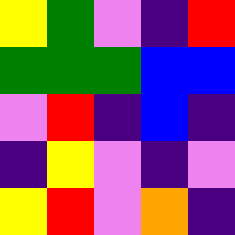[["yellow", "green", "violet", "indigo", "red"], ["green", "green", "green", "blue", "blue"], ["violet", "red", "indigo", "blue", "indigo"], ["indigo", "yellow", "violet", "indigo", "violet"], ["yellow", "red", "violet", "orange", "indigo"]]